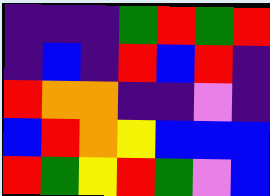[["indigo", "indigo", "indigo", "green", "red", "green", "red"], ["indigo", "blue", "indigo", "red", "blue", "red", "indigo"], ["red", "orange", "orange", "indigo", "indigo", "violet", "indigo"], ["blue", "red", "orange", "yellow", "blue", "blue", "blue"], ["red", "green", "yellow", "red", "green", "violet", "blue"]]